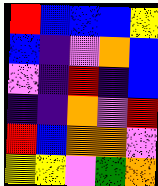[["red", "blue", "blue", "blue", "yellow"], ["blue", "indigo", "violet", "orange", "blue"], ["violet", "indigo", "red", "indigo", "blue"], ["indigo", "indigo", "orange", "violet", "red"], ["red", "blue", "orange", "orange", "violet"], ["yellow", "yellow", "violet", "green", "orange"]]